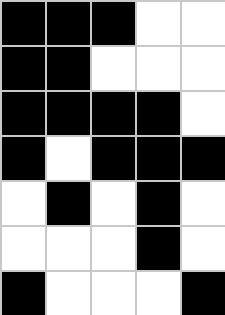[["black", "black", "black", "white", "white"], ["black", "black", "white", "white", "white"], ["black", "black", "black", "black", "white"], ["black", "white", "black", "black", "black"], ["white", "black", "white", "black", "white"], ["white", "white", "white", "black", "white"], ["black", "white", "white", "white", "black"]]